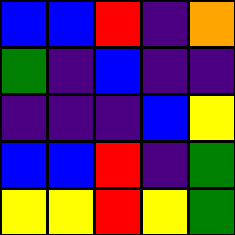[["blue", "blue", "red", "indigo", "orange"], ["green", "indigo", "blue", "indigo", "indigo"], ["indigo", "indigo", "indigo", "blue", "yellow"], ["blue", "blue", "red", "indigo", "green"], ["yellow", "yellow", "red", "yellow", "green"]]